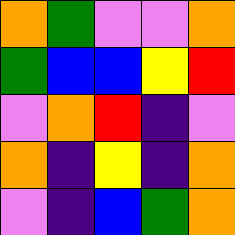[["orange", "green", "violet", "violet", "orange"], ["green", "blue", "blue", "yellow", "red"], ["violet", "orange", "red", "indigo", "violet"], ["orange", "indigo", "yellow", "indigo", "orange"], ["violet", "indigo", "blue", "green", "orange"]]